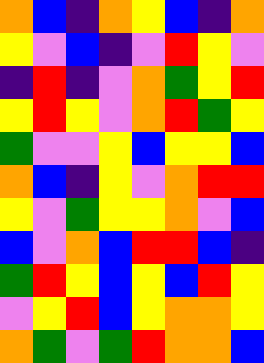[["orange", "blue", "indigo", "orange", "yellow", "blue", "indigo", "orange"], ["yellow", "violet", "blue", "indigo", "violet", "red", "yellow", "violet"], ["indigo", "red", "indigo", "violet", "orange", "green", "yellow", "red"], ["yellow", "red", "yellow", "violet", "orange", "red", "green", "yellow"], ["green", "violet", "violet", "yellow", "blue", "yellow", "yellow", "blue"], ["orange", "blue", "indigo", "yellow", "violet", "orange", "red", "red"], ["yellow", "violet", "green", "yellow", "yellow", "orange", "violet", "blue"], ["blue", "violet", "orange", "blue", "red", "red", "blue", "indigo"], ["green", "red", "yellow", "blue", "yellow", "blue", "red", "yellow"], ["violet", "yellow", "red", "blue", "yellow", "orange", "orange", "yellow"], ["orange", "green", "violet", "green", "red", "orange", "orange", "blue"]]